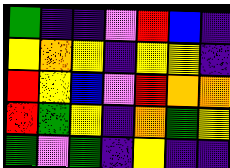[["green", "indigo", "indigo", "violet", "red", "blue", "indigo"], ["yellow", "orange", "yellow", "indigo", "yellow", "yellow", "indigo"], ["red", "yellow", "blue", "violet", "red", "orange", "orange"], ["red", "green", "yellow", "indigo", "orange", "green", "yellow"], ["green", "violet", "green", "indigo", "yellow", "indigo", "indigo"]]